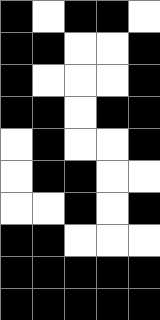[["black", "white", "black", "black", "white"], ["black", "black", "white", "white", "black"], ["black", "white", "white", "white", "black"], ["black", "black", "white", "black", "black"], ["white", "black", "white", "white", "black"], ["white", "black", "black", "white", "white"], ["white", "white", "black", "white", "black"], ["black", "black", "white", "white", "white"], ["black", "black", "black", "black", "black"], ["black", "black", "black", "black", "black"]]